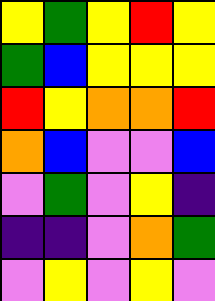[["yellow", "green", "yellow", "red", "yellow"], ["green", "blue", "yellow", "yellow", "yellow"], ["red", "yellow", "orange", "orange", "red"], ["orange", "blue", "violet", "violet", "blue"], ["violet", "green", "violet", "yellow", "indigo"], ["indigo", "indigo", "violet", "orange", "green"], ["violet", "yellow", "violet", "yellow", "violet"]]